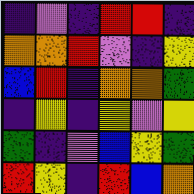[["indigo", "violet", "indigo", "red", "red", "indigo"], ["orange", "orange", "red", "violet", "indigo", "yellow"], ["blue", "red", "indigo", "orange", "orange", "green"], ["indigo", "yellow", "indigo", "yellow", "violet", "yellow"], ["green", "indigo", "violet", "blue", "yellow", "green"], ["red", "yellow", "indigo", "red", "blue", "orange"]]